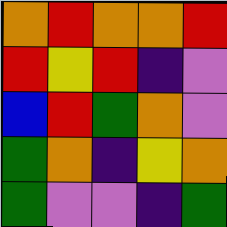[["orange", "red", "orange", "orange", "red"], ["red", "yellow", "red", "indigo", "violet"], ["blue", "red", "green", "orange", "violet"], ["green", "orange", "indigo", "yellow", "orange"], ["green", "violet", "violet", "indigo", "green"]]